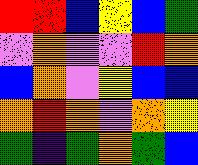[["red", "red", "blue", "yellow", "blue", "green"], ["violet", "orange", "violet", "violet", "red", "orange"], ["blue", "orange", "violet", "yellow", "blue", "blue"], ["orange", "red", "orange", "violet", "orange", "yellow"], ["green", "indigo", "green", "orange", "green", "blue"]]